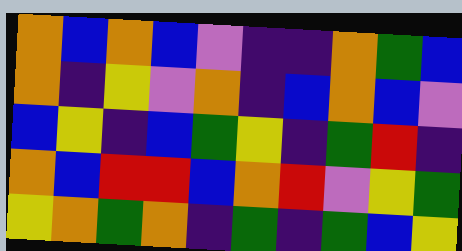[["orange", "blue", "orange", "blue", "violet", "indigo", "indigo", "orange", "green", "blue"], ["orange", "indigo", "yellow", "violet", "orange", "indigo", "blue", "orange", "blue", "violet"], ["blue", "yellow", "indigo", "blue", "green", "yellow", "indigo", "green", "red", "indigo"], ["orange", "blue", "red", "red", "blue", "orange", "red", "violet", "yellow", "green"], ["yellow", "orange", "green", "orange", "indigo", "green", "indigo", "green", "blue", "yellow"]]